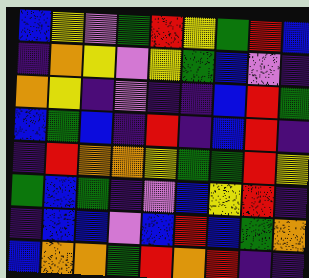[["blue", "yellow", "violet", "green", "red", "yellow", "green", "red", "blue"], ["indigo", "orange", "yellow", "violet", "yellow", "green", "blue", "violet", "indigo"], ["orange", "yellow", "indigo", "violet", "indigo", "indigo", "blue", "red", "green"], ["blue", "green", "blue", "indigo", "red", "indigo", "blue", "red", "indigo"], ["indigo", "red", "orange", "orange", "yellow", "green", "green", "red", "yellow"], ["green", "blue", "green", "indigo", "violet", "blue", "yellow", "red", "indigo"], ["indigo", "blue", "blue", "violet", "blue", "red", "blue", "green", "orange"], ["blue", "orange", "orange", "green", "red", "orange", "red", "indigo", "indigo"]]